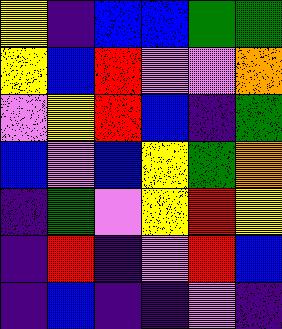[["yellow", "indigo", "blue", "blue", "green", "green"], ["yellow", "blue", "red", "violet", "violet", "orange"], ["violet", "yellow", "red", "blue", "indigo", "green"], ["blue", "violet", "blue", "yellow", "green", "orange"], ["indigo", "green", "violet", "yellow", "red", "yellow"], ["indigo", "red", "indigo", "violet", "red", "blue"], ["indigo", "blue", "indigo", "indigo", "violet", "indigo"]]